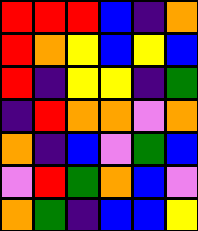[["red", "red", "red", "blue", "indigo", "orange"], ["red", "orange", "yellow", "blue", "yellow", "blue"], ["red", "indigo", "yellow", "yellow", "indigo", "green"], ["indigo", "red", "orange", "orange", "violet", "orange"], ["orange", "indigo", "blue", "violet", "green", "blue"], ["violet", "red", "green", "orange", "blue", "violet"], ["orange", "green", "indigo", "blue", "blue", "yellow"]]